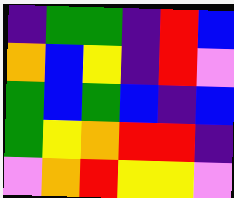[["indigo", "green", "green", "indigo", "red", "blue"], ["orange", "blue", "yellow", "indigo", "red", "violet"], ["green", "blue", "green", "blue", "indigo", "blue"], ["green", "yellow", "orange", "red", "red", "indigo"], ["violet", "orange", "red", "yellow", "yellow", "violet"]]